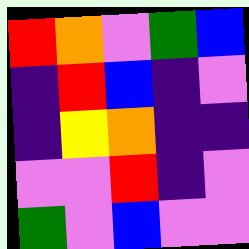[["red", "orange", "violet", "green", "blue"], ["indigo", "red", "blue", "indigo", "violet"], ["indigo", "yellow", "orange", "indigo", "indigo"], ["violet", "violet", "red", "indigo", "violet"], ["green", "violet", "blue", "violet", "violet"]]